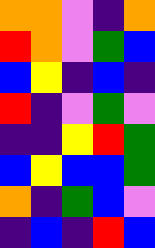[["orange", "orange", "violet", "indigo", "orange"], ["red", "orange", "violet", "green", "blue"], ["blue", "yellow", "indigo", "blue", "indigo"], ["red", "indigo", "violet", "green", "violet"], ["indigo", "indigo", "yellow", "red", "green"], ["blue", "yellow", "blue", "blue", "green"], ["orange", "indigo", "green", "blue", "violet"], ["indigo", "blue", "indigo", "red", "blue"]]